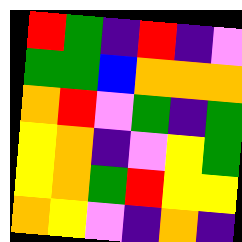[["red", "green", "indigo", "red", "indigo", "violet"], ["green", "green", "blue", "orange", "orange", "orange"], ["orange", "red", "violet", "green", "indigo", "green"], ["yellow", "orange", "indigo", "violet", "yellow", "green"], ["yellow", "orange", "green", "red", "yellow", "yellow"], ["orange", "yellow", "violet", "indigo", "orange", "indigo"]]